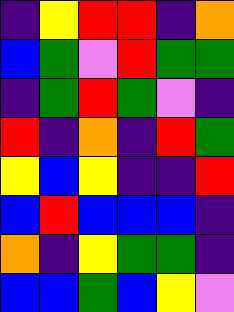[["indigo", "yellow", "red", "red", "indigo", "orange"], ["blue", "green", "violet", "red", "green", "green"], ["indigo", "green", "red", "green", "violet", "indigo"], ["red", "indigo", "orange", "indigo", "red", "green"], ["yellow", "blue", "yellow", "indigo", "indigo", "red"], ["blue", "red", "blue", "blue", "blue", "indigo"], ["orange", "indigo", "yellow", "green", "green", "indigo"], ["blue", "blue", "green", "blue", "yellow", "violet"]]